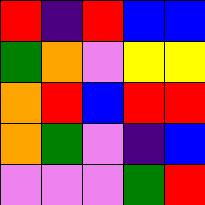[["red", "indigo", "red", "blue", "blue"], ["green", "orange", "violet", "yellow", "yellow"], ["orange", "red", "blue", "red", "red"], ["orange", "green", "violet", "indigo", "blue"], ["violet", "violet", "violet", "green", "red"]]